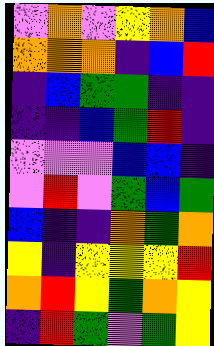[["violet", "orange", "violet", "yellow", "orange", "blue"], ["orange", "orange", "orange", "indigo", "blue", "red"], ["indigo", "blue", "green", "green", "indigo", "indigo"], ["indigo", "indigo", "blue", "green", "red", "indigo"], ["violet", "violet", "violet", "blue", "blue", "indigo"], ["violet", "red", "violet", "green", "blue", "green"], ["blue", "indigo", "indigo", "orange", "green", "orange"], ["yellow", "indigo", "yellow", "yellow", "yellow", "red"], ["orange", "red", "yellow", "green", "orange", "yellow"], ["indigo", "red", "green", "violet", "green", "yellow"]]